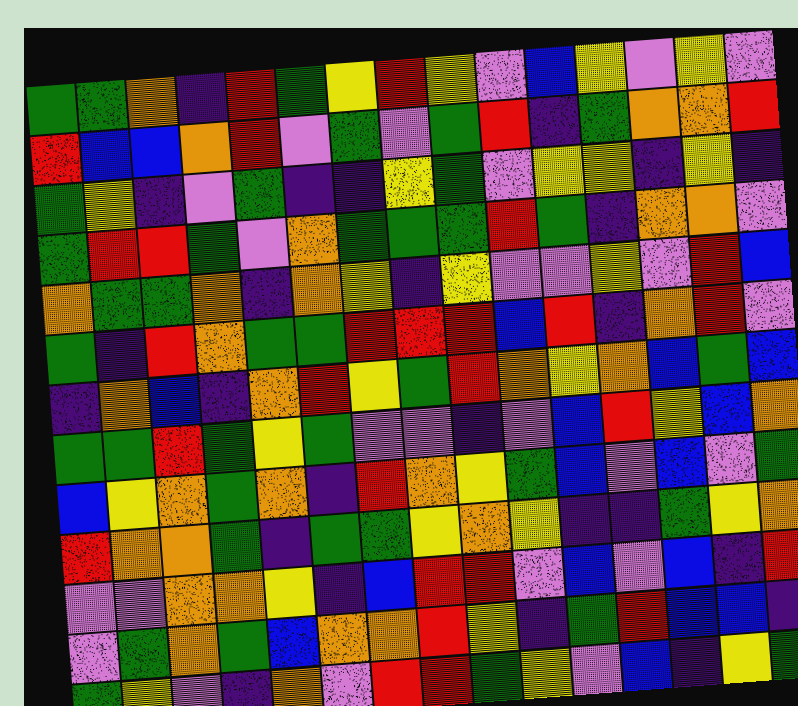[["green", "green", "orange", "indigo", "red", "green", "yellow", "red", "yellow", "violet", "blue", "yellow", "violet", "yellow", "violet"], ["red", "blue", "blue", "orange", "red", "violet", "green", "violet", "green", "red", "indigo", "green", "orange", "orange", "red"], ["green", "yellow", "indigo", "violet", "green", "indigo", "indigo", "yellow", "green", "violet", "yellow", "yellow", "indigo", "yellow", "indigo"], ["green", "red", "red", "green", "violet", "orange", "green", "green", "green", "red", "green", "indigo", "orange", "orange", "violet"], ["orange", "green", "green", "orange", "indigo", "orange", "yellow", "indigo", "yellow", "violet", "violet", "yellow", "violet", "red", "blue"], ["green", "indigo", "red", "orange", "green", "green", "red", "red", "red", "blue", "red", "indigo", "orange", "red", "violet"], ["indigo", "orange", "blue", "indigo", "orange", "red", "yellow", "green", "red", "orange", "yellow", "orange", "blue", "green", "blue"], ["green", "green", "red", "green", "yellow", "green", "violet", "violet", "indigo", "violet", "blue", "red", "yellow", "blue", "orange"], ["blue", "yellow", "orange", "green", "orange", "indigo", "red", "orange", "yellow", "green", "blue", "violet", "blue", "violet", "green"], ["red", "orange", "orange", "green", "indigo", "green", "green", "yellow", "orange", "yellow", "indigo", "indigo", "green", "yellow", "orange"], ["violet", "violet", "orange", "orange", "yellow", "indigo", "blue", "red", "red", "violet", "blue", "violet", "blue", "indigo", "red"], ["violet", "green", "orange", "green", "blue", "orange", "orange", "red", "yellow", "indigo", "green", "red", "blue", "blue", "indigo"], ["green", "yellow", "violet", "indigo", "orange", "violet", "red", "red", "green", "yellow", "violet", "blue", "indigo", "yellow", "green"]]